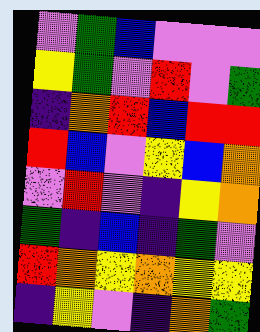[["violet", "green", "blue", "violet", "violet", "violet"], ["yellow", "green", "violet", "red", "violet", "green"], ["indigo", "orange", "red", "blue", "red", "red"], ["red", "blue", "violet", "yellow", "blue", "orange"], ["violet", "red", "violet", "indigo", "yellow", "orange"], ["green", "indigo", "blue", "indigo", "green", "violet"], ["red", "orange", "yellow", "orange", "yellow", "yellow"], ["indigo", "yellow", "violet", "indigo", "orange", "green"]]